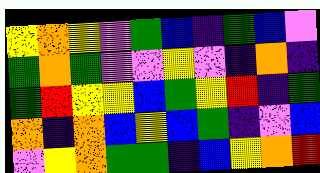[["yellow", "orange", "yellow", "violet", "green", "blue", "indigo", "green", "blue", "violet"], ["green", "orange", "green", "violet", "violet", "yellow", "violet", "indigo", "orange", "indigo"], ["green", "red", "yellow", "yellow", "blue", "green", "yellow", "red", "indigo", "green"], ["orange", "indigo", "orange", "blue", "yellow", "blue", "green", "indigo", "violet", "blue"], ["violet", "yellow", "orange", "green", "green", "indigo", "blue", "yellow", "orange", "red"]]